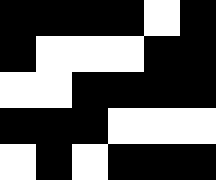[["black", "black", "black", "black", "white", "black"], ["black", "white", "white", "white", "black", "black"], ["white", "white", "black", "black", "black", "black"], ["black", "black", "black", "white", "white", "white"], ["white", "black", "white", "black", "black", "black"]]